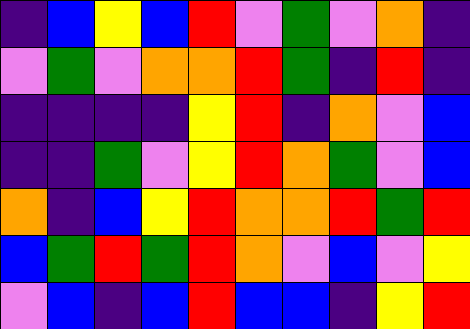[["indigo", "blue", "yellow", "blue", "red", "violet", "green", "violet", "orange", "indigo"], ["violet", "green", "violet", "orange", "orange", "red", "green", "indigo", "red", "indigo"], ["indigo", "indigo", "indigo", "indigo", "yellow", "red", "indigo", "orange", "violet", "blue"], ["indigo", "indigo", "green", "violet", "yellow", "red", "orange", "green", "violet", "blue"], ["orange", "indigo", "blue", "yellow", "red", "orange", "orange", "red", "green", "red"], ["blue", "green", "red", "green", "red", "orange", "violet", "blue", "violet", "yellow"], ["violet", "blue", "indigo", "blue", "red", "blue", "blue", "indigo", "yellow", "red"]]